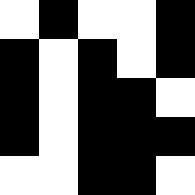[["white", "black", "white", "white", "black"], ["black", "white", "black", "white", "black"], ["black", "white", "black", "black", "white"], ["black", "white", "black", "black", "black"], ["white", "white", "black", "black", "white"]]